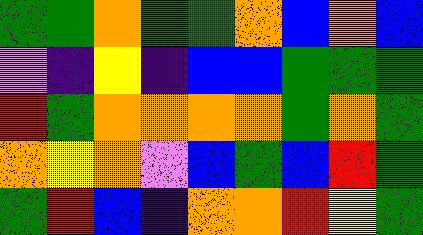[["green", "green", "orange", "green", "green", "orange", "blue", "orange", "blue"], ["violet", "indigo", "yellow", "indigo", "blue", "blue", "green", "green", "green"], ["red", "green", "orange", "orange", "orange", "orange", "green", "orange", "green"], ["orange", "yellow", "orange", "violet", "blue", "green", "blue", "red", "green"], ["green", "red", "blue", "indigo", "orange", "orange", "red", "yellow", "green"]]